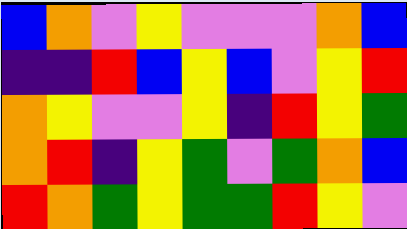[["blue", "orange", "violet", "yellow", "violet", "violet", "violet", "orange", "blue"], ["indigo", "indigo", "red", "blue", "yellow", "blue", "violet", "yellow", "red"], ["orange", "yellow", "violet", "violet", "yellow", "indigo", "red", "yellow", "green"], ["orange", "red", "indigo", "yellow", "green", "violet", "green", "orange", "blue"], ["red", "orange", "green", "yellow", "green", "green", "red", "yellow", "violet"]]